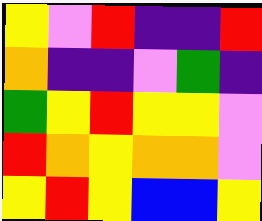[["yellow", "violet", "red", "indigo", "indigo", "red"], ["orange", "indigo", "indigo", "violet", "green", "indigo"], ["green", "yellow", "red", "yellow", "yellow", "violet"], ["red", "orange", "yellow", "orange", "orange", "violet"], ["yellow", "red", "yellow", "blue", "blue", "yellow"]]